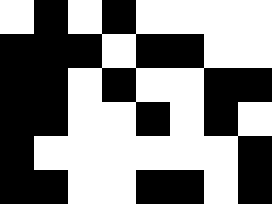[["white", "black", "white", "black", "white", "white", "white", "white"], ["black", "black", "black", "white", "black", "black", "white", "white"], ["black", "black", "white", "black", "white", "white", "black", "black"], ["black", "black", "white", "white", "black", "white", "black", "white"], ["black", "white", "white", "white", "white", "white", "white", "black"], ["black", "black", "white", "white", "black", "black", "white", "black"]]